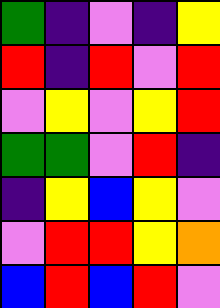[["green", "indigo", "violet", "indigo", "yellow"], ["red", "indigo", "red", "violet", "red"], ["violet", "yellow", "violet", "yellow", "red"], ["green", "green", "violet", "red", "indigo"], ["indigo", "yellow", "blue", "yellow", "violet"], ["violet", "red", "red", "yellow", "orange"], ["blue", "red", "blue", "red", "violet"]]